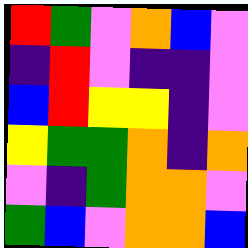[["red", "green", "violet", "orange", "blue", "violet"], ["indigo", "red", "violet", "indigo", "indigo", "violet"], ["blue", "red", "yellow", "yellow", "indigo", "violet"], ["yellow", "green", "green", "orange", "indigo", "orange"], ["violet", "indigo", "green", "orange", "orange", "violet"], ["green", "blue", "violet", "orange", "orange", "blue"]]